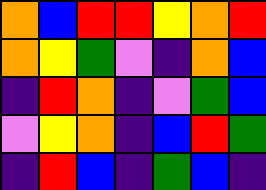[["orange", "blue", "red", "red", "yellow", "orange", "red"], ["orange", "yellow", "green", "violet", "indigo", "orange", "blue"], ["indigo", "red", "orange", "indigo", "violet", "green", "blue"], ["violet", "yellow", "orange", "indigo", "blue", "red", "green"], ["indigo", "red", "blue", "indigo", "green", "blue", "indigo"]]